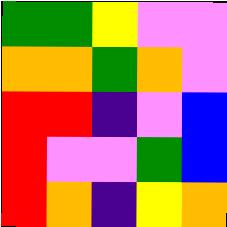[["green", "green", "yellow", "violet", "violet"], ["orange", "orange", "green", "orange", "violet"], ["red", "red", "indigo", "violet", "blue"], ["red", "violet", "violet", "green", "blue"], ["red", "orange", "indigo", "yellow", "orange"]]